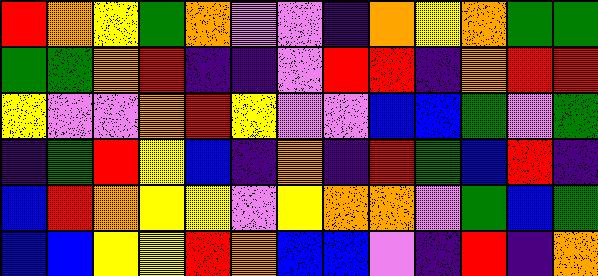[["red", "orange", "yellow", "green", "orange", "violet", "violet", "indigo", "orange", "yellow", "orange", "green", "green"], ["green", "green", "orange", "red", "indigo", "indigo", "violet", "red", "red", "indigo", "orange", "red", "red"], ["yellow", "violet", "violet", "orange", "red", "yellow", "violet", "violet", "blue", "blue", "green", "violet", "green"], ["indigo", "green", "red", "yellow", "blue", "indigo", "orange", "indigo", "red", "green", "blue", "red", "indigo"], ["blue", "red", "orange", "yellow", "yellow", "violet", "yellow", "orange", "orange", "violet", "green", "blue", "green"], ["blue", "blue", "yellow", "yellow", "red", "orange", "blue", "blue", "violet", "indigo", "red", "indigo", "orange"]]